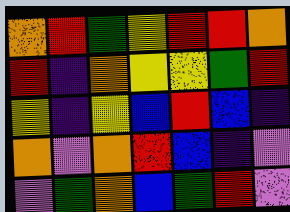[["orange", "red", "green", "yellow", "red", "red", "orange"], ["red", "indigo", "orange", "yellow", "yellow", "green", "red"], ["yellow", "indigo", "yellow", "blue", "red", "blue", "indigo"], ["orange", "violet", "orange", "red", "blue", "indigo", "violet"], ["violet", "green", "orange", "blue", "green", "red", "violet"]]